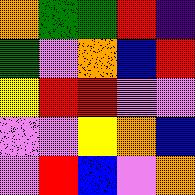[["orange", "green", "green", "red", "indigo"], ["green", "violet", "orange", "blue", "red"], ["yellow", "red", "red", "violet", "violet"], ["violet", "violet", "yellow", "orange", "blue"], ["violet", "red", "blue", "violet", "orange"]]